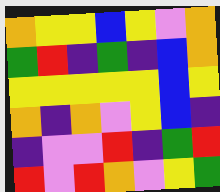[["orange", "yellow", "yellow", "blue", "yellow", "violet", "orange"], ["green", "red", "indigo", "green", "indigo", "blue", "orange"], ["yellow", "yellow", "yellow", "yellow", "yellow", "blue", "yellow"], ["orange", "indigo", "orange", "violet", "yellow", "blue", "indigo"], ["indigo", "violet", "violet", "red", "indigo", "green", "red"], ["red", "violet", "red", "orange", "violet", "yellow", "green"]]